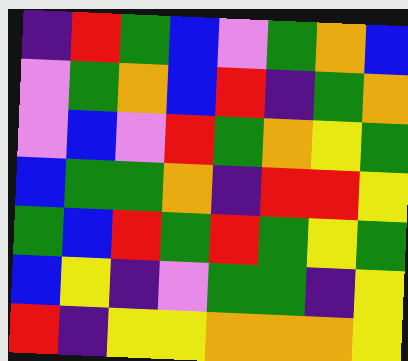[["indigo", "red", "green", "blue", "violet", "green", "orange", "blue"], ["violet", "green", "orange", "blue", "red", "indigo", "green", "orange"], ["violet", "blue", "violet", "red", "green", "orange", "yellow", "green"], ["blue", "green", "green", "orange", "indigo", "red", "red", "yellow"], ["green", "blue", "red", "green", "red", "green", "yellow", "green"], ["blue", "yellow", "indigo", "violet", "green", "green", "indigo", "yellow"], ["red", "indigo", "yellow", "yellow", "orange", "orange", "orange", "yellow"]]